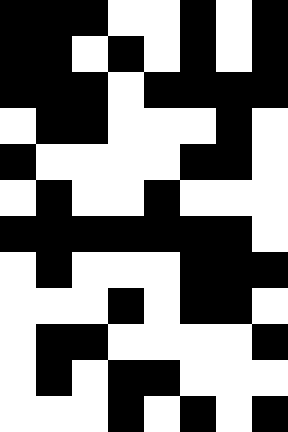[["black", "black", "black", "white", "white", "black", "white", "black"], ["black", "black", "white", "black", "white", "black", "white", "black"], ["black", "black", "black", "white", "black", "black", "black", "black"], ["white", "black", "black", "white", "white", "white", "black", "white"], ["black", "white", "white", "white", "white", "black", "black", "white"], ["white", "black", "white", "white", "black", "white", "white", "white"], ["black", "black", "black", "black", "black", "black", "black", "white"], ["white", "black", "white", "white", "white", "black", "black", "black"], ["white", "white", "white", "black", "white", "black", "black", "white"], ["white", "black", "black", "white", "white", "white", "white", "black"], ["white", "black", "white", "black", "black", "white", "white", "white"], ["white", "white", "white", "black", "white", "black", "white", "black"]]